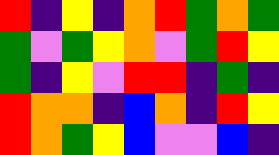[["red", "indigo", "yellow", "indigo", "orange", "red", "green", "orange", "green"], ["green", "violet", "green", "yellow", "orange", "violet", "green", "red", "yellow"], ["green", "indigo", "yellow", "violet", "red", "red", "indigo", "green", "indigo"], ["red", "orange", "orange", "indigo", "blue", "orange", "indigo", "red", "yellow"], ["red", "orange", "green", "yellow", "blue", "violet", "violet", "blue", "indigo"]]